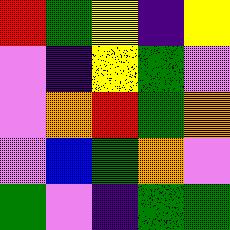[["red", "green", "yellow", "indigo", "yellow"], ["violet", "indigo", "yellow", "green", "violet"], ["violet", "orange", "red", "green", "orange"], ["violet", "blue", "green", "orange", "violet"], ["green", "violet", "indigo", "green", "green"]]